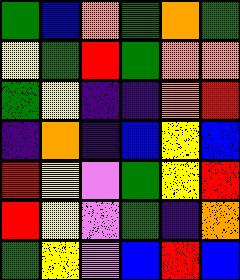[["green", "blue", "orange", "green", "orange", "green"], ["yellow", "green", "red", "green", "orange", "orange"], ["green", "yellow", "indigo", "indigo", "orange", "red"], ["indigo", "orange", "indigo", "blue", "yellow", "blue"], ["red", "yellow", "violet", "green", "yellow", "red"], ["red", "yellow", "violet", "green", "indigo", "orange"], ["green", "yellow", "violet", "blue", "red", "blue"]]